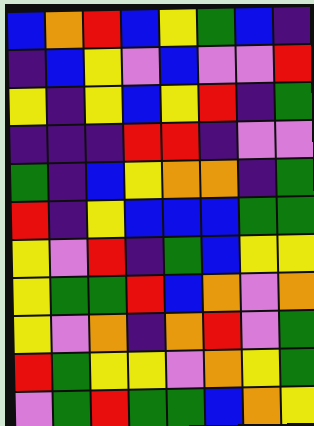[["blue", "orange", "red", "blue", "yellow", "green", "blue", "indigo"], ["indigo", "blue", "yellow", "violet", "blue", "violet", "violet", "red"], ["yellow", "indigo", "yellow", "blue", "yellow", "red", "indigo", "green"], ["indigo", "indigo", "indigo", "red", "red", "indigo", "violet", "violet"], ["green", "indigo", "blue", "yellow", "orange", "orange", "indigo", "green"], ["red", "indigo", "yellow", "blue", "blue", "blue", "green", "green"], ["yellow", "violet", "red", "indigo", "green", "blue", "yellow", "yellow"], ["yellow", "green", "green", "red", "blue", "orange", "violet", "orange"], ["yellow", "violet", "orange", "indigo", "orange", "red", "violet", "green"], ["red", "green", "yellow", "yellow", "violet", "orange", "yellow", "green"], ["violet", "green", "red", "green", "green", "blue", "orange", "yellow"]]